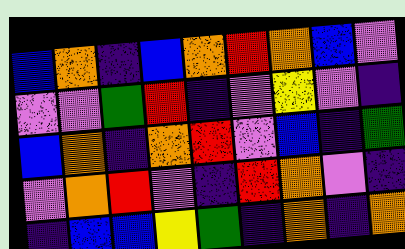[["blue", "orange", "indigo", "blue", "orange", "red", "orange", "blue", "violet"], ["violet", "violet", "green", "red", "indigo", "violet", "yellow", "violet", "indigo"], ["blue", "orange", "indigo", "orange", "red", "violet", "blue", "indigo", "green"], ["violet", "orange", "red", "violet", "indigo", "red", "orange", "violet", "indigo"], ["indigo", "blue", "blue", "yellow", "green", "indigo", "orange", "indigo", "orange"]]